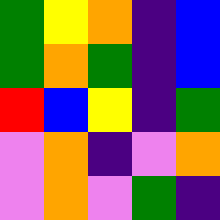[["green", "yellow", "orange", "indigo", "blue"], ["green", "orange", "green", "indigo", "blue"], ["red", "blue", "yellow", "indigo", "green"], ["violet", "orange", "indigo", "violet", "orange"], ["violet", "orange", "violet", "green", "indigo"]]